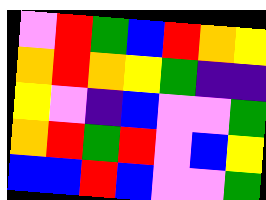[["violet", "red", "green", "blue", "red", "orange", "yellow"], ["orange", "red", "orange", "yellow", "green", "indigo", "indigo"], ["yellow", "violet", "indigo", "blue", "violet", "violet", "green"], ["orange", "red", "green", "red", "violet", "blue", "yellow"], ["blue", "blue", "red", "blue", "violet", "violet", "green"]]